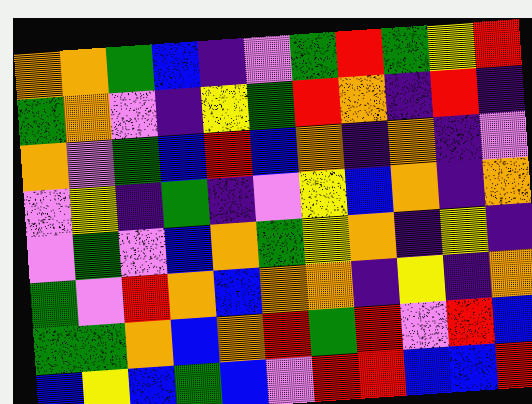[["orange", "orange", "green", "blue", "indigo", "violet", "green", "red", "green", "yellow", "red"], ["green", "orange", "violet", "indigo", "yellow", "green", "red", "orange", "indigo", "red", "indigo"], ["orange", "violet", "green", "blue", "red", "blue", "orange", "indigo", "orange", "indigo", "violet"], ["violet", "yellow", "indigo", "green", "indigo", "violet", "yellow", "blue", "orange", "indigo", "orange"], ["violet", "green", "violet", "blue", "orange", "green", "yellow", "orange", "indigo", "yellow", "indigo"], ["green", "violet", "red", "orange", "blue", "orange", "orange", "indigo", "yellow", "indigo", "orange"], ["green", "green", "orange", "blue", "orange", "red", "green", "red", "violet", "red", "blue"], ["blue", "yellow", "blue", "green", "blue", "violet", "red", "red", "blue", "blue", "red"]]